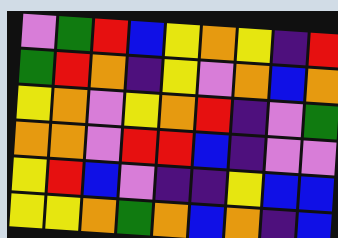[["violet", "green", "red", "blue", "yellow", "orange", "yellow", "indigo", "red"], ["green", "red", "orange", "indigo", "yellow", "violet", "orange", "blue", "orange"], ["yellow", "orange", "violet", "yellow", "orange", "red", "indigo", "violet", "green"], ["orange", "orange", "violet", "red", "red", "blue", "indigo", "violet", "violet"], ["yellow", "red", "blue", "violet", "indigo", "indigo", "yellow", "blue", "blue"], ["yellow", "yellow", "orange", "green", "orange", "blue", "orange", "indigo", "blue"]]